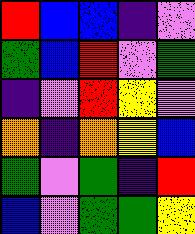[["red", "blue", "blue", "indigo", "violet"], ["green", "blue", "red", "violet", "green"], ["indigo", "violet", "red", "yellow", "violet"], ["orange", "indigo", "orange", "yellow", "blue"], ["green", "violet", "green", "indigo", "red"], ["blue", "violet", "green", "green", "yellow"]]